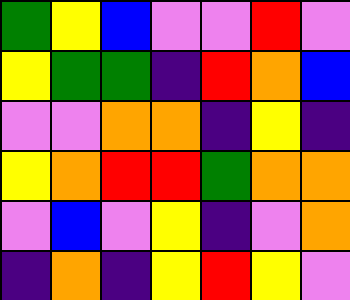[["green", "yellow", "blue", "violet", "violet", "red", "violet"], ["yellow", "green", "green", "indigo", "red", "orange", "blue"], ["violet", "violet", "orange", "orange", "indigo", "yellow", "indigo"], ["yellow", "orange", "red", "red", "green", "orange", "orange"], ["violet", "blue", "violet", "yellow", "indigo", "violet", "orange"], ["indigo", "orange", "indigo", "yellow", "red", "yellow", "violet"]]